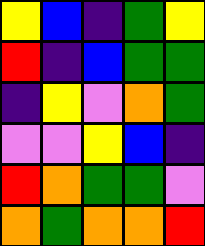[["yellow", "blue", "indigo", "green", "yellow"], ["red", "indigo", "blue", "green", "green"], ["indigo", "yellow", "violet", "orange", "green"], ["violet", "violet", "yellow", "blue", "indigo"], ["red", "orange", "green", "green", "violet"], ["orange", "green", "orange", "orange", "red"]]